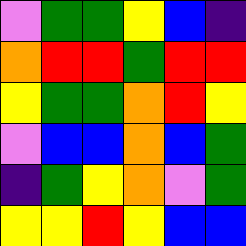[["violet", "green", "green", "yellow", "blue", "indigo"], ["orange", "red", "red", "green", "red", "red"], ["yellow", "green", "green", "orange", "red", "yellow"], ["violet", "blue", "blue", "orange", "blue", "green"], ["indigo", "green", "yellow", "orange", "violet", "green"], ["yellow", "yellow", "red", "yellow", "blue", "blue"]]